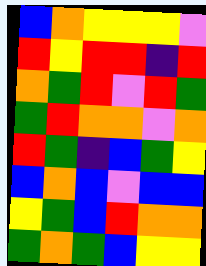[["blue", "orange", "yellow", "yellow", "yellow", "violet"], ["red", "yellow", "red", "red", "indigo", "red"], ["orange", "green", "red", "violet", "red", "green"], ["green", "red", "orange", "orange", "violet", "orange"], ["red", "green", "indigo", "blue", "green", "yellow"], ["blue", "orange", "blue", "violet", "blue", "blue"], ["yellow", "green", "blue", "red", "orange", "orange"], ["green", "orange", "green", "blue", "yellow", "yellow"]]